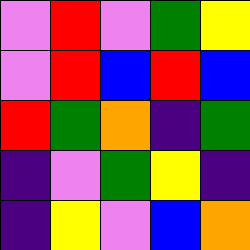[["violet", "red", "violet", "green", "yellow"], ["violet", "red", "blue", "red", "blue"], ["red", "green", "orange", "indigo", "green"], ["indigo", "violet", "green", "yellow", "indigo"], ["indigo", "yellow", "violet", "blue", "orange"]]